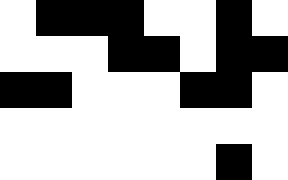[["white", "black", "black", "black", "white", "white", "black", "white"], ["white", "white", "white", "black", "black", "white", "black", "black"], ["black", "black", "white", "white", "white", "black", "black", "white"], ["white", "white", "white", "white", "white", "white", "white", "white"], ["white", "white", "white", "white", "white", "white", "black", "white"]]